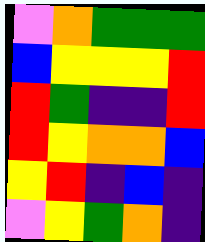[["violet", "orange", "green", "green", "green"], ["blue", "yellow", "yellow", "yellow", "red"], ["red", "green", "indigo", "indigo", "red"], ["red", "yellow", "orange", "orange", "blue"], ["yellow", "red", "indigo", "blue", "indigo"], ["violet", "yellow", "green", "orange", "indigo"]]